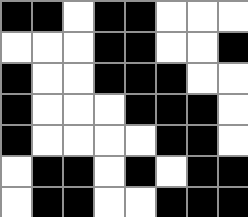[["black", "black", "white", "black", "black", "white", "white", "white"], ["white", "white", "white", "black", "black", "white", "white", "black"], ["black", "white", "white", "black", "black", "black", "white", "white"], ["black", "white", "white", "white", "black", "black", "black", "white"], ["black", "white", "white", "white", "white", "black", "black", "white"], ["white", "black", "black", "white", "black", "white", "black", "black"], ["white", "black", "black", "white", "white", "black", "black", "black"]]